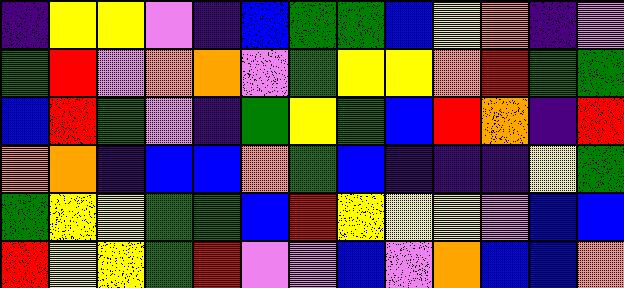[["indigo", "yellow", "yellow", "violet", "indigo", "blue", "green", "green", "blue", "yellow", "orange", "indigo", "violet"], ["green", "red", "violet", "orange", "orange", "violet", "green", "yellow", "yellow", "orange", "red", "green", "green"], ["blue", "red", "green", "violet", "indigo", "green", "yellow", "green", "blue", "red", "orange", "indigo", "red"], ["orange", "orange", "indigo", "blue", "blue", "orange", "green", "blue", "indigo", "indigo", "indigo", "yellow", "green"], ["green", "yellow", "yellow", "green", "green", "blue", "red", "yellow", "yellow", "yellow", "violet", "blue", "blue"], ["red", "yellow", "yellow", "green", "red", "violet", "violet", "blue", "violet", "orange", "blue", "blue", "orange"]]